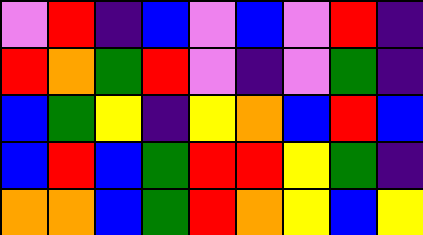[["violet", "red", "indigo", "blue", "violet", "blue", "violet", "red", "indigo"], ["red", "orange", "green", "red", "violet", "indigo", "violet", "green", "indigo"], ["blue", "green", "yellow", "indigo", "yellow", "orange", "blue", "red", "blue"], ["blue", "red", "blue", "green", "red", "red", "yellow", "green", "indigo"], ["orange", "orange", "blue", "green", "red", "orange", "yellow", "blue", "yellow"]]